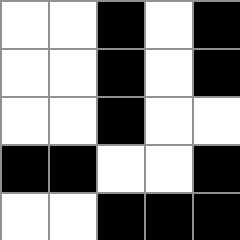[["white", "white", "black", "white", "black"], ["white", "white", "black", "white", "black"], ["white", "white", "black", "white", "white"], ["black", "black", "white", "white", "black"], ["white", "white", "black", "black", "black"]]